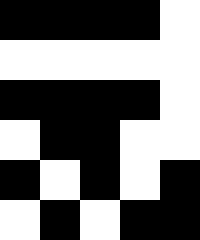[["black", "black", "black", "black", "white"], ["white", "white", "white", "white", "white"], ["black", "black", "black", "black", "white"], ["white", "black", "black", "white", "white"], ["black", "white", "black", "white", "black"], ["white", "black", "white", "black", "black"]]